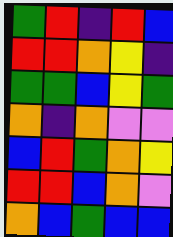[["green", "red", "indigo", "red", "blue"], ["red", "red", "orange", "yellow", "indigo"], ["green", "green", "blue", "yellow", "green"], ["orange", "indigo", "orange", "violet", "violet"], ["blue", "red", "green", "orange", "yellow"], ["red", "red", "blue", "orange", "violet"], ["orange", "blue", "green", "blue", "blue"]]